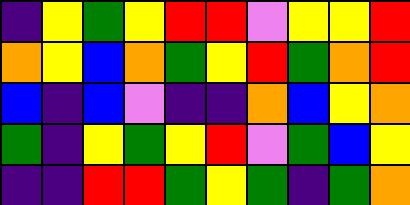[["indigo", "yellow", "green", "yellow", "red", "red", "violet", "yellow", "yellow", "red"], ["orange", "yellow", "blue", "orange", "green", "yellow", "red", "green", "orange", "red"], ["blue", "indigo", "blue", "violet", "indigo", "indigo", "orange", "blue", "yellow", "orange"], ["green", "indigo", "yellow", "green", "yellow", "red", "violet", "green", "blue", "yellow"], ["indigo", "indigo", "red", "red", "green", "yellow", "green", "indigo", "green", "orange"]]